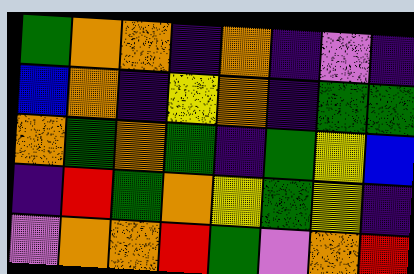[["green", "orange", "orange", "indigo", "orange", "indigo", "violet", "indigo"], ["blue", "orange", "indigo", "yellow", "orange", "indigo", "green", "green"], ["orange", "green", "orange", "green", "indigo", "green", "yellow", "blue"], ["indigo", "red", "green", "orange", "yellow", "green", "yellow", "indigo"], ["violet", "orange", "orange", "red", "green", "violet", "orange", "red"]]